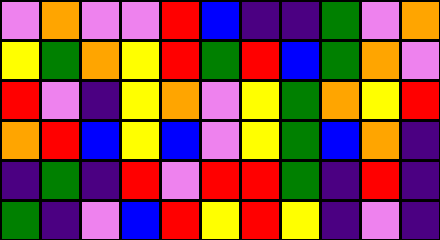[["violet", "orange", "violet", "violet", "red", "blue", "indigo", "indigo", "green", "violet", "orange"], ["yellow", "green", "orange", "yellow", "red", "green", "red", "blue", "green", "orange", "violet"], ["red", "violet", "indigo", "yellow", "orange", "violet", "yellow", "green", "orange", "yellow", "red"], ["orange", "red", "blue", "yellow", "blue", "violet", "yellow", "green", "blue", "orange", "indigo"], ["indigo", "green", "indigo", "red", "violet", "red", "red", "green", "indigo", "red", "indigo"], ["green", "indigo", "violet", "blue", "red", "yellow", "red", "yellow", "indigo", "violet", "indigo"]]